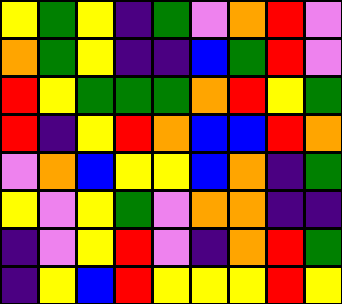[["yellow", "green", "yellow", "indigo", "green", "violet", "orange", "red", "violet"], ["orange", "green", "yellow", "indigo", "indigo", "blue", "green", "red", "violet"], ["red", "yellow", "green", "green", "green", "orange", "red", "yellow", "green"], ["red", "indigo", "yellow", "red", "orange", "blue", "blue", "red", "orange"], ["violet", "orange", "blue", "yellow", "yellow", "blue", "orange", "indigo", "green"], ["yellow", "violet", "yellow", "green", "violet", "orange", "orange", "indigo", "indigo"], ["indigo", "violet", "yellow", "red", "violet", "indigo", "orange", "red", "green"], ["indigo", "yellow", "blue", "red", "yellow", "yellow", "yellow", "red", "yellow"]]